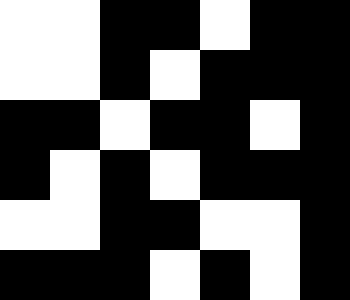[["white", "white", "black", "black", "white", "black", "black"], ["white", "white", "black", "white", "black", "black", "black"], ["black", "black", "white", "black", "black", "white", "black"], ["black", "white", "black", "white", "black", "black", "black"], ["white", "white", "black", "black", "white", "white", "black"], ["black", "black", "black", "white", "black", "white", "black"]]